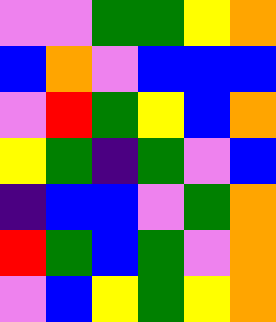[["violet", "violet", "green", "green", "yellow", "orange"], ["blue", "orange", "violet", "blue", "blue", "blue"], ["violet", "red", "green", "yellow", "blue", "orange"], ["yellow", "green", "indigo", "green", "violet", "blue"], ["indigo", "blue", "blue", "violet", "green", "orange"], ["red", "green", "blue", "green", "violet", "orange"], ["violet", "blue", "yellow", "green", "yellow", "orange"]]